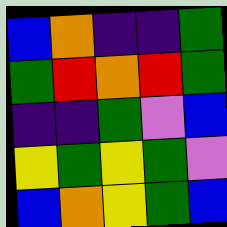[["blue", "orange", "indigo", "indigo", "green"], ["green", "red", "orange", "red", "green"], ["indigo", "indigo", "green", "violet", "blue"], ["yellow", "green", "yellow", "green", "violet"], ["blue", "orange", "yellow", "green", "blue"]]